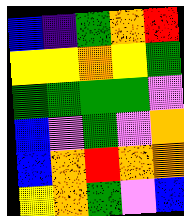[["blue", "indigo", "green", "orange", "red"], ["yellow", "yellow", "orange", "yellow", "green"], ["green", "green", "green", "green", "violet"], ["blue", "violet", "green", "violet", "orange"], ["blue", "orange", "red", "orange", "orange"], ["yellow", "orange", "green", "violet", "blue"]]